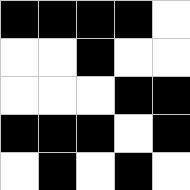[["black", "black", "black", "black", "white"], ["white", "white", "black", "white", "white"], ["white", "white", "white", "black", "black"], ["black", "black", "black", "white", "black"], ["white", "black", "white", "black", "white"]]